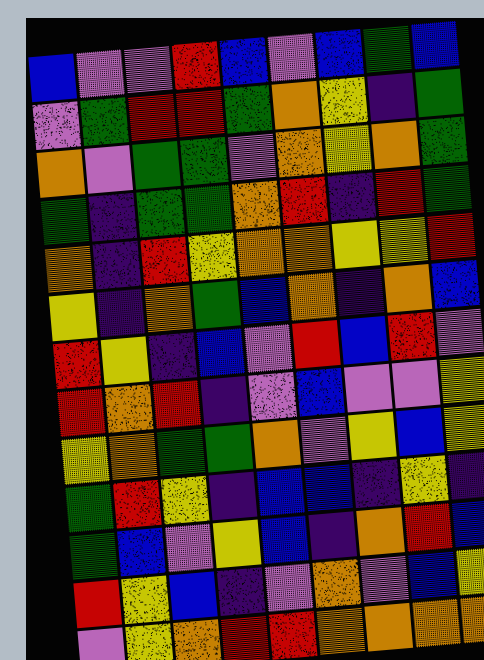[["blue", "violet", "violet", "red", "blue", "violet", "blue", "green", "blue"], ["violet", "green", "red", "red", "green", "orange", "yellow", "indigo", "green"], ["orange", "violet", "green", "green", "violet", "orange", "yellow", "orange", "green"], ["green", "indigo", "green", "green", "orange", "red", "indigo", "red", "green"], ["orange", "indigo", "red", "yellow", "orange", "orange", "yellow", "yellow", "red"], ["yellow", "indigo", "orange", "green", "blue", "orange", "indigo", "orange", "blue"], ["red", "yellow", "indigo", "blue", "violet", "red", "blue", "red", "violet"], ["red", "orange", "red", "indigo", "violet", "blue", "violet", "violet", "yellow"], ["yellow", "orange", "green", "green", "orange", "violet", "yellow", "blue", "yellow"], ["green", "red", "yellow", "indigo", "blue", "blue", "indigo", "yellow", "indigo"], ["green", "blue", "violet", "yellow", "blue", "indigo", "orange", "red", "blue"], ["red", "yellow", "blue", "indigo", "violet", "orange", "violet", "blue", "yellow"], ["violet", "yellow", "orange", "red", "red", "orange", "orange", "orange", "orange"]]